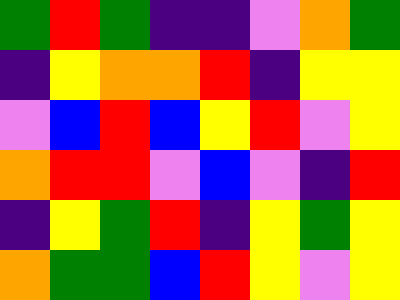[["green", "red", "green", "indigo", "indigo", "violet", "orange", "green"], ["indigo", "yellow", "orange", "orange", "red", "indigo", "yellow", "yellow"], ["violet", "blue", "red", "blue", "yellow", "red", "violet", "yellow"], ["orange", "red", "red", "violet", "blue", "violet", "indigo", "red"], ["indigo", "yellow", "green", "red", "indigo", "yellow", "green", "yellow"], ["orange", "green", "green", "blue", "red", "yellow", "violet", "yellow"]]